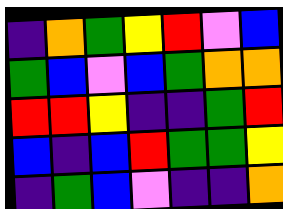[["indigo", "orange", "green", "yellow", "red", "violet", "blue"], ["green", "blue", "violet", "blue", "green", "orange", "orange"], ["red", "red", "yellow", "indigo", "indigo", "green", "red"], ["blue", "indigo", "blue", "red", "green", "green", "yellow"], ["indigo", "green", "blue", "violet", "indigo", "indigo", "orange"]]